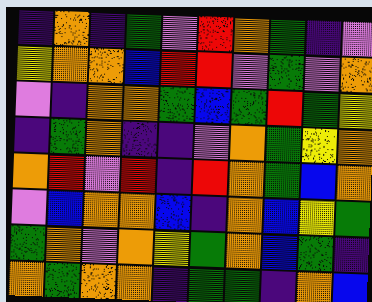[["indigo", "orange", "indigo", "green", "violet", "red", "orange", "green", "indigo", "violet"], ["yellow", "orange", "orange", "blue", "red", "red", "violet", "green", "violet", "orange"], ["violet", "indigo", "orange", "orange", "green", "blue", "green", "red", "green", "yellow"], ["indigo", "green", "orange", "indigo", "indigo", "violet", "orange", "green", "yellow", "orange"], ["orange", "red", "violet", "red", "indigo", "red", "orange", "green", "blue", "orange"], ["violet", "blue", "orange", "orange", "blue", "indigo", "orange", "blue", "yellow", "green"], ["green", "orange", "violet", "orange", "yellow", "green", "orange", "blue", "green", "indigo"], ["orange", "green", "orange", "orange", "indigo", "green", "green", "indigo", "orange", "blue"]]